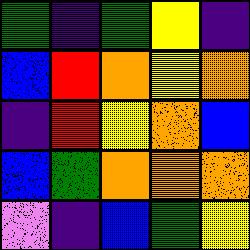[["green", "indigo", "green", "yellow", "indigo"], ["blue", "red", "orange", "yellow", "orange"], ["indigo", "red", "yellow", "orange", "blue"], ["blue", "green", "orange", "orange", "orange"], ["violet", "indigo", "blue", "green", "yellow"]]